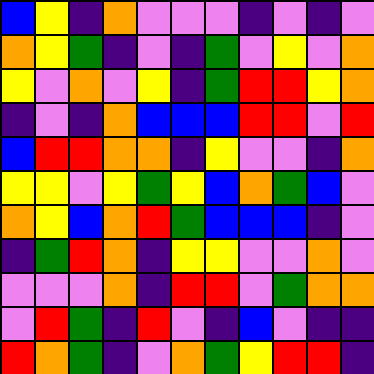[["blue", "yellow", "indigo", "orange", "violet", "violet", "violet", "indigo", "violet", "indigo", "violet"], ["orange", "yellow", "green", "indigo", "violet", "indigo", "green", "violet", "yellow", "violet", "orange"], ["yellow", "violet", "orange", "violet", "yellow", "indigo", "green", "red", "red", "yellow", "orange"], ["indigo", "violet", "indigo", "orange", "blue", "blue", "blue", "red", "red", "violet", "red"], ["blue", "red", "red", "orange", "orange", "indigo", "yellow", "violet", "violet", "indigo", "orange"], ["yellow", "yellow", "violet", "yellow", "green", "yellow", "blue", "orange", "green", "blue", "violet"], ["orange", "yellow", "blue", "orange", "red", "green", "blue", "blue", "blue", "indigo", "violet"], ["indigo", "green", "red", "orange", "indigo", "yellow", "yellow", "violet", "violet", "orange", "violet"], ["violet", "violet", "violet", "orange", "indigo", "red", "red", "violet", "green", "orange", "orange"], ["violet", "red", "green", "indigo", "red", "violet", "indigo", "blue", "violet", "indigo", "indigo"], ["red", "orange", "green", "indigo", "violet", "orange", "green", "yellow", "red", "red", "indigo"]]